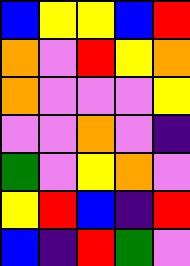[["blue", "yellow", "yellow", "blue", "red"], ["orange", "violet", "red", "yellow", "orange"], ["orange", "violet", "violet", "violet", "yellow"], ["violet", "violet", "orange", "violet", "indigo"], ["green", "violet", "yellow", "orange", "violet"], ["yellow", "red", "blue", "indigo", "red"], ["blue", "indigo", "red", "green", "violet"]]